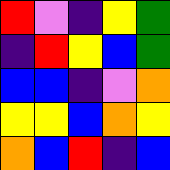[["red", "violet", "indigo", "yellow", "green"], ["indigo", "red", "yellow", "blue", "green"], ["blue", "blue", "indigo", "violet", "orange"], ["yellow", "yellow", "blue", "orange", "yellow"], ["orange", "blue", "red", "indigo", "blue"]]